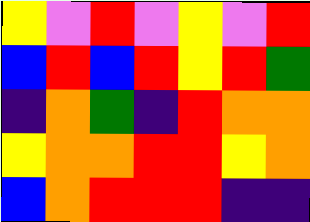[["yellow", "violet", "red", "violet", "yellow", "violet", "red"], ["blue", "red", "blue", "red", "yellow", "red", "green"], ["indigo", "orange", "green", "indigo", "red", "orange", "orange"], ["yellow", "orange", "orange", "red", "red", "yellow", "orange"], ["blue", "orange", "red", "red", "red", "indigo", "indigo"]]